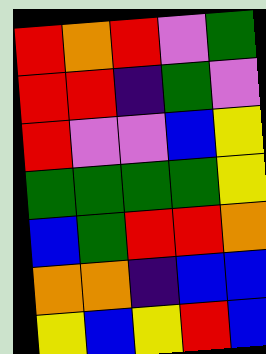[["red", "orange", "red", "violet", "green"], ["red", "red", "indigo", "green", "violet"], ["red", "violet", "violet", "blue", "yellow"], ["green", "green", "green", "green", "yellow"], ["blue", "green", "red", "red", "orange"], ["orange", "orange", "indigo", "blue", "blue"], ["yellow", "blue", "yellow", "red", "blue"]]